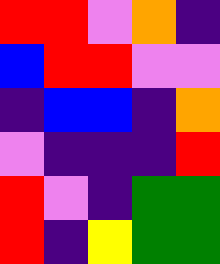[["red", "red", "violet", "orange", "indigo"], ["blue", "red", "red", "violet", "violet"], ["indigo", "blue", "blue", "indigo", "orange"], ["violet", "indigo", "indigo", "indigo", "red"], ["red", "violet", "indigo", "green", "green"], ["red", "indigo", "yellow", "green", "green"]]